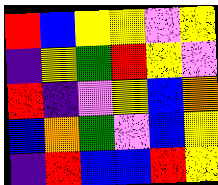[["red", "blue", "yellow", "yellow", "violet", "yellow"], ["indigo", "yellow", "green", "red", "yellow", "violet"], ["red", "indigo", "violet", "yellow", "blue", "orange"], ["blue", "orange", "green", "violet", "blue", "yellow"], ["indigo", "red", "blue", "blue", "red", "yellow"]]